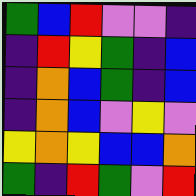[["green", "blue", "red", "violet", "violet", "indigo"], ["indigo", "red", "yellow", "green", "indigo", "blue"], ["indigo", "orange", "blue", "green", "indigo", "blue"], ["indigo", "orange", "blue", "violet", "yellow", "violet"], ["yellow", "orange", "yellow", "blue", "blue", "orange"], ["green", "indigo", "red", "green", "violet", "red"]]